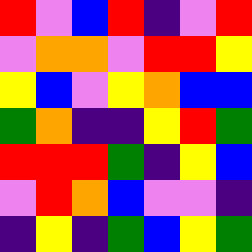[["red", "violet", "blue", "red", "indigo", "violet", "red"], ["violet", "orange", "orange", "violet", "red", "red", "yellow"], ["yellow", "blue", "violet", "yellow", "orange", "blue", "blue"], ["green", "orange", "indigo", "indigo", "yellow", "red", "green"], ["red", "red", "red", "green", "indigo", "yellow", "blue"], ["violet", "red", "orange", "blue", "violet", "violet", "indigo"], ["indigo", "yellow", "indigo", "green", "blue", "yellow", "green"]]